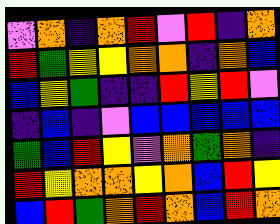[["violet", "orange", "indigo", "orange", "red", "violet", "red", "indigo", "orange"], ["red", "green", "yellow", "yellow", "orange", "orange", "indigo", "orange", "blue"], ["blue", "yellow", "green", "indigo", "indigo", "red", "yellow", "red", "violet"], ["indigo", "blue", "indigo", "violet", "blue", "blue", "blue", "blue", "blue"], ["green", "blue", "red", "yellow", "violet", "orange", "green", "orange", "indigo"], ["red", "yellow", "orange", "orange", "yellow", "orange", "blue", "red", "yellow"], ["blue", "red", "green", "orange", "red", "orange", "blue", "red", "orange"]]